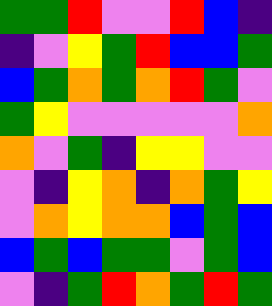[["green", "green", "red", "violet", "violet", "red", "blue", "indigo"], ["indigo", "violet", "yellow", "green", "red", "blue", "blue", "green"], ["blue", "green", "orange", "green", "orange", "red", "green", "violet"], ["green", "yellow", "violet", "violet", "violet", "violet", "violet", "orange"], ["orange", "violet", "green", "indigo", "yellow", "yellow", "violet", "violet"], ["violet", "indigo", "yellow", "orange", "indigo", "orange", "green", "yellow"], ["violet", "orange", "yellow", "orange", "orange", "blue", "green", "blue"], ["blue", "green", "blue", "green", "green", "violet", "green", "blue"], ["violet", "indigo", "green", "red", "orange", "green", "red", "green"]]